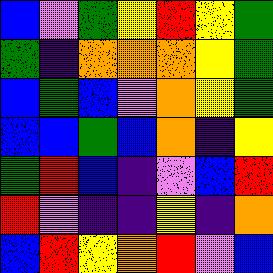[["blue", "violet", "green", "yellow", "red", "yellow", "green"], ["green", "indigo", "orange", "orange", "orange", "yellow", "green"], ["blue", "green", "blue", "violet", "orange", "yellow", "green"], ["blue", "blue", "green", "blue", "orange", "indigo", "yellow"], ["green", "red", "blue", "indigo", "violet", "blue", "red"], ["red", "violet", "indigo", "indigo", "yellow", "indigo", "orange"], ["blue", "red", "yellow", "orange", "red", "violet", "blue"]]